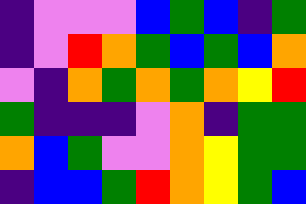[["indigo", "violet", "violet", "violet", "blue", "green", "blue", "indigo", "green"], ["indigo", "violet", "red", "orange", "green", "blue", "green", "blue", "orange"], ["violet", "indigo", "orange", "green", "orange", "green", "orange", "yellow", "red"], ["green", "indigo", "indigo", "indigo", "violet", "orange", "indigo", "green", "green"], ["orange", "blue", "green", "violet", "violet", "orange", "yellow", "green", "green"], ["indigo", "blue", "blue", "green", "red", "orange", "yellow", "green", "blue"]]